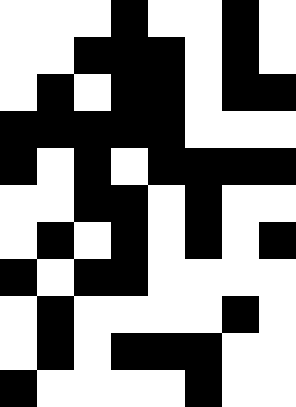[["white", "white", "white", "black", "white", "white", "black", "white"], ["white", "white", "black", "black", "black", "white", "black", "white"], ["white", "black", "white", "black", "black", "white", "black", "black"], ["black", "black", "black", "black", "black", "white", "white", "white"], ["black", "white", "black", "white", "black", "black", "black", "black"], ["white", "white", "black", "black", "white", "black", "white", "white"], ["white", "black", "white", "black", "white", "black", "white", "black"], ["black", "white", "black", "black", "white", "white", "white", "white"], ["white", "black", "white", "white", "white", "white", "black", "white"], ["white", "black", "white", "black", "black", "black", "white", "white"], ["black", "white", "white", "white", "white", "black", "white", "white"]]